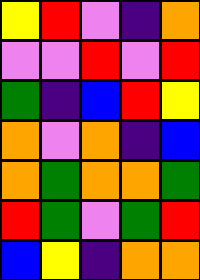[["yellow", "red", "violet", "indigo", "orange"], ["violet", "violet", "red", "violet", "red"], ["green", "indigo", "blue", "red", "yellow"], ["orange", "violet", "orange", "indigo", "blue"], ["orange", "green", "orange", "orange", "green"], ["red", "green", "violet", "green", "red"], ["blue", "yellow", "indigo", "orange", "orange"]]